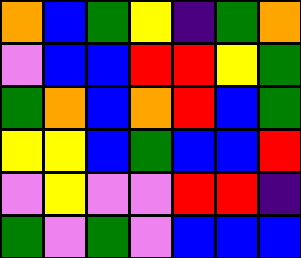[["orange", "blue", "green", "yellow", "indigo", "green", "orange"], ["violet", "blue", "blue", "red", "red", "yellow", "green"], ["green", "orange", "blue", "orange", "red", "blue", "green"], ["yellow", "yellow", "blue", "green", "blue", "blue", "red"], ["violet", "yellow", "violet", "violet", "red", "red", "indigo"], ["green", "violet", "green", "violet", "blue", "blue", "blue"]]